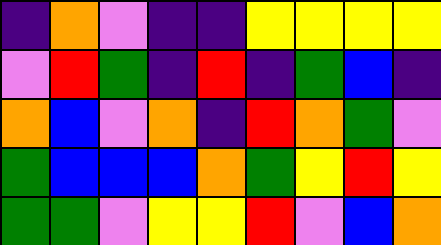[["indigo", "orange", "violet", "indigo", "indigo", "yellow", "yellow", "yellow", "yellow"], ["violet", "red", "green", "indigo", "red", "indigo", "green", "blue", "indigo"], ["orange", "blue", "violet", "orange", "indigo", "red", "orange", "green", "violet"], ["green", "blue", "blue", "blue", "orange", "green", "yellow", "red", "yellow"], ["green", "green", "violet", "yellow", "yellow", "red", "violet", "blue", "orange"]]